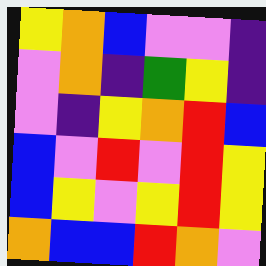[["yellow", "orange", "blue", "violet", "violet", "indigo"], ["violet", "orange", "indigo", "green", "yellow", "indigo"], ["violet", "indigo", "yellow", "orange", "red", "blue"], ["blue", "violet", "red", "violet", "red", "yellow"], ["blue", "yellow", "violet", "yellow", "red", "yellow"], ["orange", "blue", "blue", "red", "orange", "violet"]]